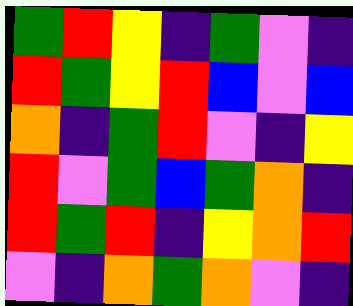[["green", "red", "yellow", "indigo", "green", "violet", "indigo"], ["red", "green", "yellow", "red", "blue", "violet", "blue"], ["orange", "indigo", "green", "red", "violet", "indigo", "yellow"], ["red", "violet", "green", "blue", "green", "orange", "indigo"], ["red", "green", "red", "indigo", "yellow", "orange", "red"], ["violet", "indigo", "orange", "green", "orange", "violet", "indigo"]]